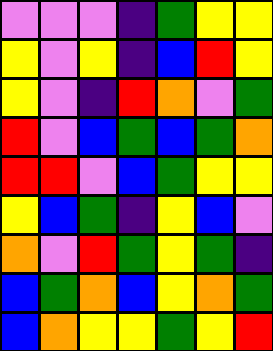[["violet", "violet", "violet", "indigo", "green", "yellow", "yellow"], ["yellow", "violet", "yellow", "indigo", "blue", "red", "yellow"], ["yellow", "violet", "indigo", "red", "orange", "violet", "green"], ["red", "violet", "blue", "green", "blue", "green", "orange"], ["red", "red", "violet", "blue", "green", "yellow", "yellow"], ["yellow", "blue", "green", "indigo", "yellow", "blue", "violet"], ["orange", "violet", "red", "green", "yellow", "green", "indigo"], ["blue", "green", "orange", "blue", "yellow", "orange", "green"], ["blue", "orange", "yellow", "yellow", "green", "yellow", "red"]]